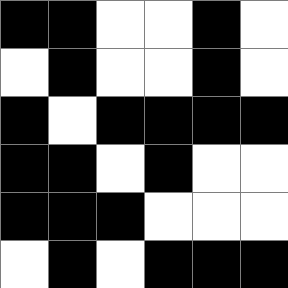[["black", "black", "white", "white", "black", "white"], ["white", "black", "white", "white", "black", "white"], ["black", "white", "black", "black", "black", "black"], ["black", "black", "white", "black", "white", "white"], ["black", "black", "black", "white", "white", "white"], ["white", "black", "white", "black", "black", "black"]]